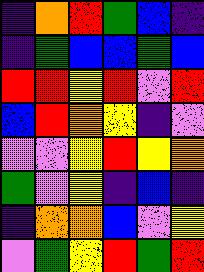[["indigo", "orange", "red", "green", "blue", "indigo"], ["indigo", "green", "blue", "blue", "green", "blue"], ["red", "red", "yellow", "red", "violet", "red"], ["blue", "red", "orange", "yellow", "indigo", "violet"], ["violet", "violet", "yellow", "red", "yellow", "orange"], ["green", "violet", "yellow", "indigo", "blue", "indigo"], ["indigo", "orange", "orange", "blue", "violet", "yellow"], ["violet", "green", "yellow", "red", "green", "red"]]